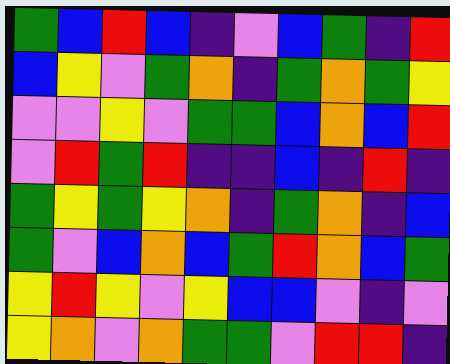[["green", "blue", "red", "blue", "indigo", "violet", "blue", "green", "indigo", "red"], ["blue", "yellow", "violet", "green", "orange", "indigo", "green", "orange", "green", "yellow"], ["violet", "violet", "yellow", "violet", "green", "green", "blue", "orange", "blue", "red"], ["violet", "red", "green", "red", "indigo", "indigo", "blue", "indigo", "red", "indigo"], ["green", "yellow", "green", "yellow", "orange", "indigo", "green", "orange", "indigo", "blue"], ["green", "violet", "blue", "orange", "blue", "green", "red", "orange", "blue", "green"], ["yellow", "red", "yellow", "violet", "yellow", "blue", "blue", "violet", "indigo", "violet"], ["yellow", "orange", "violet", "orange", "green", "green", "violet", "red", "red", "indigo"]]